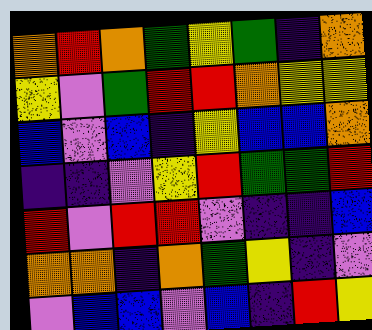[["orange", "red", "orange", "green", "yellow", "green", "indigo", "orange"], ["yellow", "violet", "green", "red", "red", "orange", "yellow", "yellow"], ["blue", "violet", "blue", "indigo", "yellow", "blue", "blue", "orange"], ["indigo", "indigo", "violet", "yellow", "red", "green", "green", "red"], ["red", "violet", "red", "red", "violet", "indigo", "indigo", "blue"], ["orange", "orange", "indigo", "orange", "green", "yellow", "indigo", "violet"], ["violet", "blue", "blue", "violet", "blue", "indigo", "red", "yellow"]]